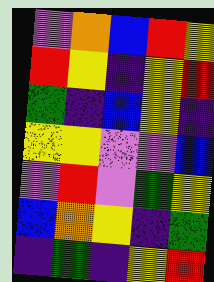[["violet", "orange", "blue", "red", "yellow"], ["red", "yellow", "indigo", "yellow", "red"], ["green", "indigo", "blue", "yellow", "indigo"], ["yellow", "yellow", "violet", "violet", "blue"], ["violet", "red", "violet", "green", "yellow"], ["blue", "orange", "yellow", "indigo", "green"], ["indigo", "green", "indigo", "yellow", "red"]]